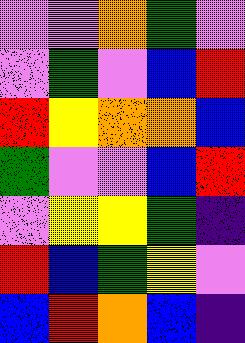[["violet", "violet", "orange", "green", "violet"], ["violet", "green", "violet", "blue", "red"], ["red", "yellow", "orange", "orange", "blue"], ["green", "violet", "violet", "blue", "red"], ["violet", "yellow", "yellow", "green", "indigo"], ["red", "blue", "green", "yellow", "violet"], ["blue", "red", "orange", "blue", "indigo"]]